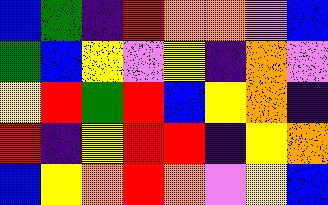[["blue", "green", "indigo", "red", "orange", "orange", "violet", "blue"], ["green", "blue", "yellow", "violet", "yellow", "indigo", "orange", "violet"], ["yellow", "red", "green", "red", "blue", "yellow", "orange", "indigo"], ["red", "indigo", "yellow", "red", "red", "indigo", "yellow", "orange"], ["blue", "yellow", "orange", "red", "orange", "violet", "yellow", "blue"]]